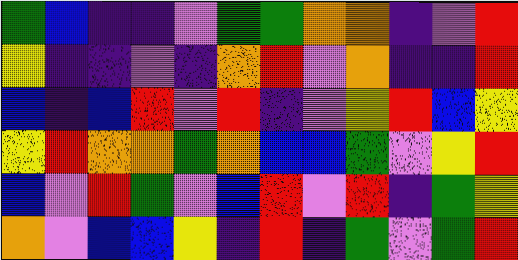[["green", "blue", "indigo", "indigo", "violet", "green", "green", "orange", "orange", "indigo", "violet", "red"], ["yellow", "indigo", "indigo", "violet", "indigo", "orange", "red", "violet", "orange", "indigo", "indigo", "red"], ["blue", "indigo", "blue", "red", "violet", "red", "indigo", "violet", "yellow", "red", "blue", "yellow"], ["yellow", "red", "orange", "orange", "green", "orange", "blue", "blue", "green", "violet", "yellow", "red"], ["blue", "violet", "red", "green", "violet", "blue", "red", "violet", "red", "indigo", "green", "yellow"], ["orange", "violet", "blue", "blue", "yellow", "indigo", "red", "indigo", "green", "violet", "green", "red"]]